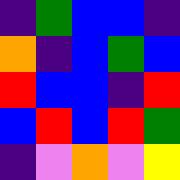[["indigo", "green", "blue", "blue", "indigo"], ["orange", "indigo", "blue", "green", "blue"], ["red", "blue", "blue", "indigo", "red"], ["blue", "red", "blue", "red", "green"], ["indigo", "violet", "orange", "violet", "yellow"]]